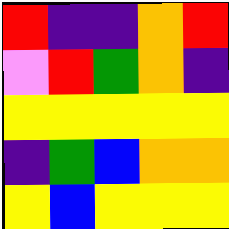[["red", "indigo", "indigo", "orange", "red"], ["violet", "red", "green", "orange", "indigo"], ["yellow", "yellow", "yellow", "yellow", "yellow"], ["indigo", "green", "blue", "orange", "orange"], ["yellow", "blue", "yellow", "yellow", "yellow"]]